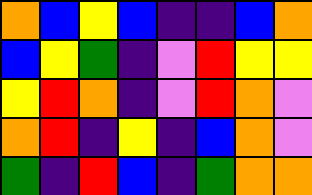[["orange", "blue", "yellow", "blue", "indigo", "indigo", "blue", "orange"], ["blue", "yellow", "green", "indigo", "violet", "red", "yellow", "yellow"], ["yellow", "red", "orange", "indigo", "violet", "red", "orange", "violet"], ["orange", "red", "indigo", "yellow", "indigo", "blue", "orange", "violet"], ["green", "indigo", "red", "blue", "indigo", "green", "orange", "orange"]]